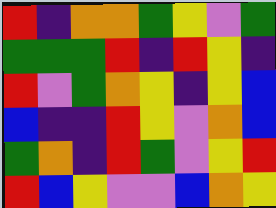[["red", "indigo", "orange", "orange", "green", "yellow", "violet", "green"], ["green", "green", "green", "red", "indigo", "red", "yellow", "indigo"], ["red", "violet", "green", "orange", "yellow", "indigo", "yellow", "blue"], ["blue", "indigo", "indigo", "red", "yellow", "violet", "orange", "blue"], ["green", "orange", "indigo", "red", "green", "violet", "yellow", "red"], ["red", "blue", "yellow", "violet", "violet", "blue", "orange", "yellow"]]